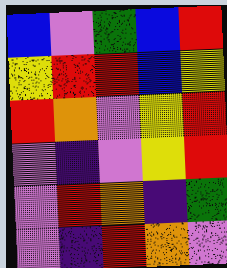[["blue", "violet", "green", "blue", "red"], ["yellow", "red", "red", "blue", "yellow"], ["red", "orange", "violet", "yellow", "red"], ["violet", "indigo", "violet", "yellow", "red"], ["violet", "red", "orange", "indigo", "green"], ["violet", "indigo", "red", "orange", "violet"]]